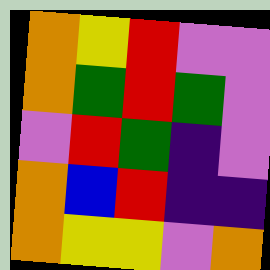[["orange", "yellow", "red", "violet", "violet"], ["orange", "green", "red", "green", "violet"], ["violet", "red", "green", "indigo", "violet"], ["orange", "blue", "red", "indigo", "indigo"], ["orange", "yellow", "yellow", "violet", "orange"]]